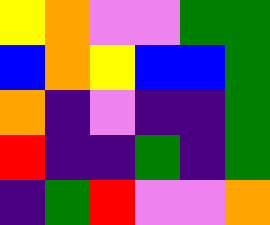[["yellow", "orange", "violet", "violet", "green", "green"], ["blue", "orange", "yellow", "blue", "blue", "green"], ["orange", "indigo", "violet", "indigo", "indigo", "green"], ["red", "indigo", "indigo", "green", "indigo", "green"], ["indigo", "green", "red", "violet", "violet", "orange"]]